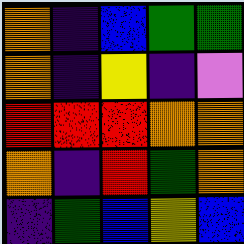[["orange", "indigo", "blue", "green", "green"], ["orange", "indigo", "yellow", "indigo", "violet"], ["red", "red", "red", "orange", "orange"], ["orange", "indigo", "red", "green", "orange"], ["indigo", "green", "blue", "yellow", "blue"]]